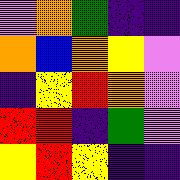[["violet", "orange", "green", "indigo", "indigo"], ["orange", "blue", "orange", "yellow", "violet"], ["indigo", "yellow", "red", "orange", "violet"], ["red", "red", "indigo", "green", "violet"], ["yellow", "red", "yellow", "indigo", "indigo"]]